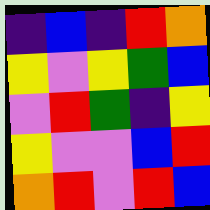[["indigo", "blue", "indigo", "red", "orange"], ["yellow", "violet", "yellow", "green", "blue"], ["violet", "red", "green", "indigo", "yellow"], ["yellow", "violet", "violet", "blue", "red"], ["orange", "red", "violet", "red", "blue"]]